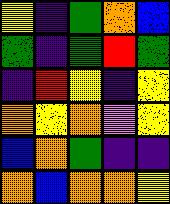[["yellow", "indigo", "green", "orange", "blue"], ["green", "indigo", "green", "red", "green"], ["indigo", "red", "yellow", "indigo", "yellow"], ["orange", "yellow", "orange", "violet", "yellow"], ["blue", "orange", "green", "indigo", "indigo"], ["orange", "blue", "orange", "orange", "yellow"]]